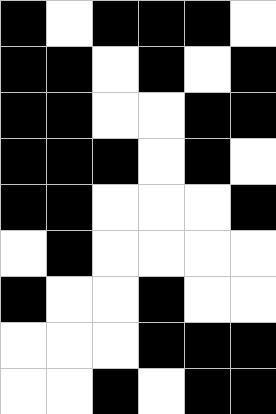[["black", "white", "black", "black", "black", "white"], ["black", "black", "white", "black", "white", "black"], ["black", "black", "white", "white", "black", "black"], ["black", "black", "black", "white", "black", "white"], ["black", "black", "white", "white", "white", "black"], ["white", "black", "white", "white", "white", "white"], ["black", "white", "white", "black", "white", "white"], ["white", "white", "white", "black", "black", "black"], ["white", "white", "black", "white", "black", "black"]]